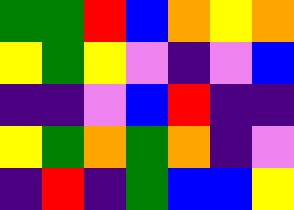[["green", "green", "red", "blue", "orange", "yellow", "orange"], ["yellow", "green", "yellow", "violet", "indigo", "violet", "blue"], ["indigo", "indigo", "violet", "blue", "red", "indigo", "indigo"], ["yellow", "green", "orange", "green", "orange", "indigo", "violet"], ["indigo", "red", "indigo", "green", "blue", "blue", "yellow"]]